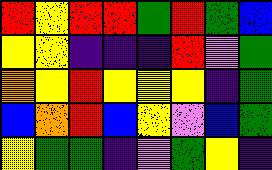[["red", "yellow", "red", "red", "green", "red", "green", "blue"], ["yellow", "yellow", "indigo", "indigo", "indigo", "red", "violet", "green"], ["orange", "yellow", "red", "yellow", "yellow", "yellow", "indigo", "green"], ["blue", "orange", "red", "blue", "yellow", "violet", "blue", "green"], ["yellow", "green", "green", "indigo", "violet", "green", "yellow", "indigo"]]